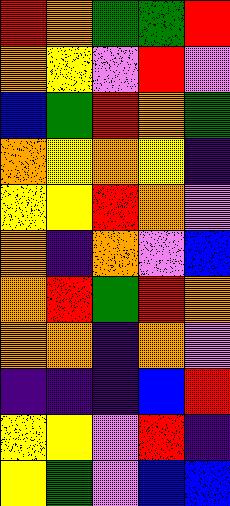[["red", "orange", "green", "green", "red"], ["orange", "yellow", "violet", "red", "violet"], ["blue", "green", "red", "orange", "green"], ["orange", "yellow", "orange", "yellow", "indigo"], ["yellow", "yellow", "red", "orange", "violet"], ["orange", "indigo", "orange", "violet", "blue"], ["orange", "red", "green", "red", "orange"], ["orange", "orange", "indigo", "orange", "violet"], ["indigo", "indigo", "indigo", "blue", "red"], ["yellow", "yellow", "violet", "red", "indigo"], ["yellow", "green", "violet", "blue", "blue"]]